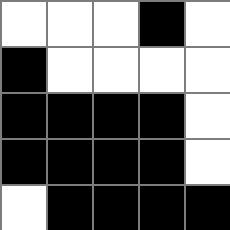[["white", "white", "white", "black", "white"], ["black", "white", "white", "white", "white"], ["black", "black", "black", "black", "white"], ["black", "black", "black", "black", "white"], ["white", "black", "black", "black", "black"]]